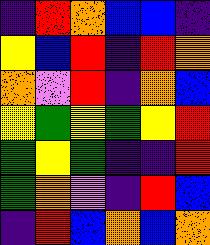[["indigo", "red", "orange", "blue", "blue", "indigo"], ["yellow", "blue", "red", "indigo", "red", "orange"], ["orange", "violet", "red", "indigo", "orange", "blue"], ["yellow", "green", "yellow", "green", "yellow", "red"], ["green", "yellow", "green", "indigo", "indigo", "red"], ["green", "orange", "violet", "indigo", "red", "blue"], ["indigo", "red", "blue", "orange", "blue", "orange"]]